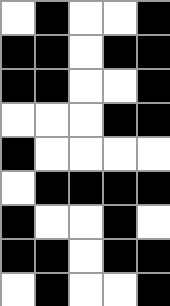[["white", "black", "white", "white", "black"], ["black", "black", "white", "black", "black"], ["black", "black", "white", "white", "black"], ["white", "white", "white", "black", "black"], ["black", "white", "white", "white", "white"], ["white", "black", "black", "black", "black"], ["black", "white", "white", "black", "white"], ["black", "black", "white", "black", "black"], ["white", "black", "white", "white", "black"]]